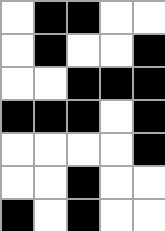[["white", "black", "black", "white", "white"], ["white", "black", "white", "white", "black"], ["white", "white", "black", "black", "black"], ["black", "black", "black", "white", "black"], ["white", "white", "white", "white", "black"], ["white", "white", "black", "white", "white"], ["black", "white", "black", "white", "white"]]